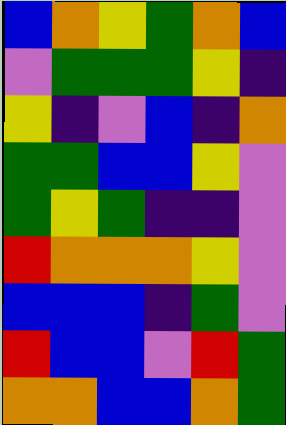[["blue", "orange", "yellow", "green", "orange", "blue"], ["violet", "green", "green", "green", "yellow", "indigo"], ["yellow", "indigo", "violet", "blue", "indigo", "orange"], ["green", "green", "blue", "blue", "yellow", "violet"], ["green", "yellow", "green", "indigo", "indigo", "violet"], ["red", "orange", "orange", "orange", "yellow", "violet"], ["blue", "blue", "blue", "indigo", "green", "violet"], ["red", "blue", "blue", "violet", "red", "green"], ["orange", "orange", "blue", "blue", "orange", "green"]]